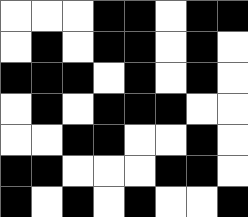[["white", "white", "white", "black", "black", "white", "black", "black"], ["white", "black", "white", "black", "black", "white", "black", "white"], ["black", "black", "black", "white", "black", "white", "black", "white"], ["white", "black", "white", "black", "black", "black", "white", "white"], ["white", "white", "black", "black", "white", "white", "black", "white"], ["black", "black", "white", "white", "white", "black", "black", "white"], ["black", "white", "black", "white", "black", "white", "white", "black"]]